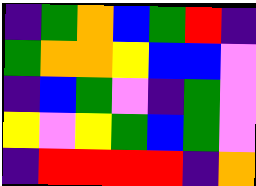[["indigo", "green", "orange", "blue", "green", "red", "indigo"], ["green", "orange", "orange", "yellow", "blue", "blue", "violet"], ["indigo", "blue", "green", "violet", "indigo", "green", "violet"], ["yellow", "violet", "yellow", "green", "blue", "green", "violet"], ["indigo", "red", "red", "red", "red", "indigo", "orange"]]